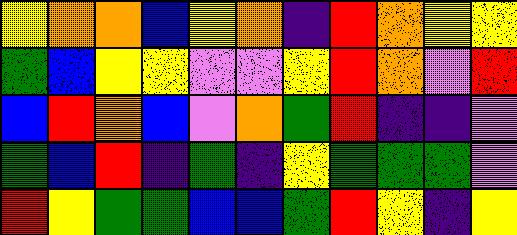[["yellow", "orange", "orange", "blue", "yellow", "orange", "indigo", "red", "orange", "yellow", "yellow"], ["green", "blue", "yellow", "yellow", "violet", "violet", "yellow", "red", "orange", "violet", "red"], ["blue", "red", "orange", "blue", "violet", "orange", "green", "red", "indigo", "indigo", "violet"], ["green", "blue", "red", "indigo", "green", "indigo", "yellow", "green", "green", "green", "violet"], ["red", "yellow", "green", "green", "blue", "blue", "green", "red", "yellow", "indigo", "yellow"]]